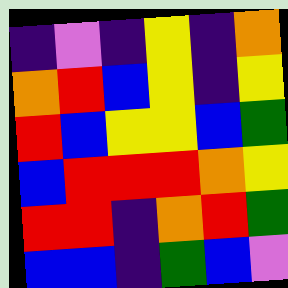[["indigo", "violet", "indigo", "yellow", "indigo", "orange"], ["orange", "red", "blue", "yellow", "indigo", "yellow"], ["red", "blue", "yellow", "yellow", "blue", "green"], ["blue", "red", "red", "red", "orange", "yellow"], ["red", "red", "indigo", "orange", "red", "green"], ["blue", "blue", "indigo", "green", "blue", "violet"]]